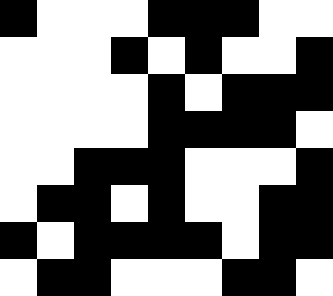[["black", "white", "white", "white", "black", "black", "black", "white", "white"], ["white", "white", "white", "black", "white", "black", "white", "white", "black"], ["white", "white", "white", "white", "black", "white", "black", "black", "black"], ["white", "white", "white", "white", "black", "black", "black", "black", "white"], ["white", "white", "black", "black", "black", "white", "white", "white", "black"], ["white", "black", "black", "white", "black", "white", "white", "black", "black"], ["black", "white", "black", "black", "black", "black", "white", "black", "black"], ["white", "black", "black", "white", "white", "white", "black", "black", "white"]]